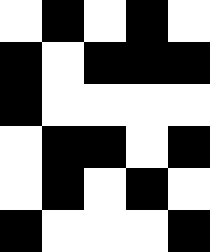[["white", "black", "white", "black", "white"], ["black", "white", "black", "black", "black"], ["black", "white", "white", "white", "white"], ["white", "black", "black", "white", "black"], ["white", "black", "white", "black", "white"], ["black", "white", "white", "white", "black"]]